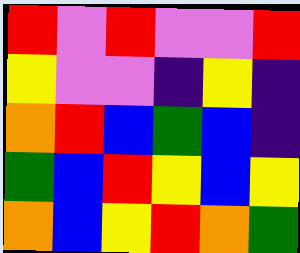[["red", "violet", "red", "violet", "violet", "red"], ["yellow", "violet", "violet", "indigo", "yellow", "indigo"], ["orange", "red", "blue", "green", "blue", "indigo"], ["green", "blue", "red", "yellow", "blue", "yellow"], ["orange", "blue", "yellow", "red", "orange", "green"]]